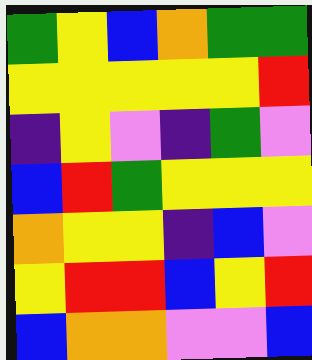[["green", "yellow", "blue", "orange", "green", "green"], ["yellow", "yellow", "yellow", "yellow", "yellow", "red"], ["indigo", "yellow", "violet", "indigo", "green", "violet"], ["blue", "red", "green", "yellow", "yellow", "yellow"], ["orange", "yellow", "yellow", "indigo", "blue", "violet"], ["yellow", "red", "red", "blue", "yellow", "red"], ["blue", "orange", "orange", "violet", "violet", "blue"]]